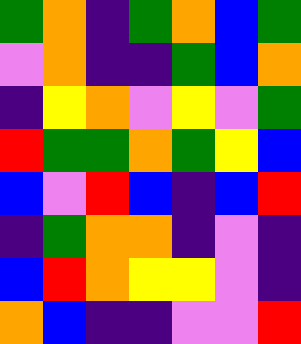[["green", "orange", "indigo", "green", "orange", "blue", "green"], ["violet", "orange", "indigo", "indigo", "green", "blue", "orange"], ["indigo", "yellow", "orange", "violet", "yellow", "violet", "green"], ["red", "green", "green", "orange", "green", "yellow", "blue"], ["blue", "violet", "red", "blue", "indigo", "blue", "red"], ["indigo", "green", "orange", "orange", "indigo", "violet", "indigo"], ["blue", "red", "orange", "yellow", "yellow", "violet", "indigo"], ["orange", "blue", "indigo", "indigo", "violet", "violet", "red"]]